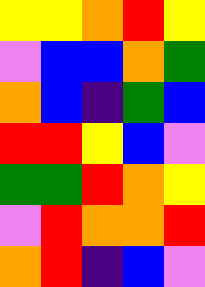[["yellow", "yellow", "orange", "red", "yellow"], ["violet", "blue", "blue", "orange", "green"], ["orange", "blue", "indigo", "green", "blue"], ["red", "red", "yellow", "blue", "violet"], ["green", "green", "red", "orange", "yellow"], ["violet", "red", "orange", "orange", "red"], ["orange", "red", "indigo", "blue", "violet"]]